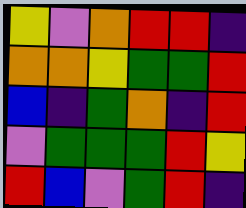[["yellow", "violet", "orange", "red", "red", "indigo"], ["orange", "orange", "yellow", "green", "green", "red"], ["blue", "indigo", "green", "orange", "indigo", "red"], ["violet", "green", "green", "green", "red", "yellow"], ["red", "blue", "violet", "green", "red", "indigo"]]